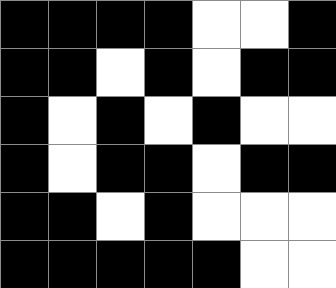[["black", "black", "black", "black", "white", "white", "black"], ["black", "black", "white", "black", "white", "black", "black"], ["black", "white", "black", "white", "black", "white", "white"], ["black", "white", "black", "black", "white", "black", "black"], ["black", "black", "white", "black", "white", "white", "white"], ["black", "black", "black", "black", "black", "white", "white"]]